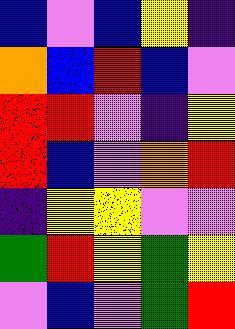[["blue", "violet", "blue", "yellow", "indigo"], ["orange", "blue", "red", "blue", "violet"], ["red", "red", "violet", "indigo", "yellow"], ["red", "blue", "violet", "orange", "red"], ["indigo", "yellow", "yellow", "violet", "violet"], ["green", "red", "yellow", "green", "yellow"], ["violet", "blue", "violet", "green", "red"]]